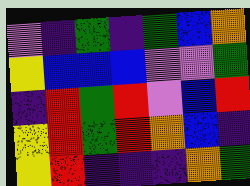[["violet", "indigo", "green", "indigo", "green", "blue", "orange"], ["yellow", "blue", "blue", "blue", "violet", "violet", "green"], ["indigo", "red", "green", "red", "violet", "blue", "red"], ["yellow", "red", "green", "red", "orange", "blue", "indigo"], ["yellow", "red", "indigo", "indigo", "indigo", "orange", "green"]]